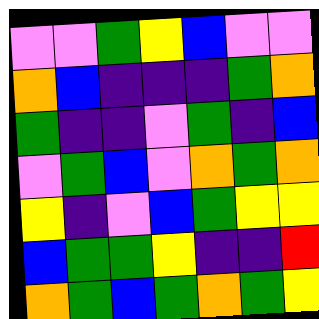[["violet", "violet", "green", "yellow", "blue", "violet", "violet"], ["orange", "blue", "indigo", "indigo", "indigo", "green", "orange"], ["green", "indigo", "indigo", "violet", "green", "indigo", "blue"], ["violet", "green", "blue", "violet", "orange", "green", "orange"], ["yellow", "indigo", "violet", "blue", "green", "yellow", "yellow"], ["blue", "green", "green", "yellow", "indigo", "indigo", "red"], ["orange", "green", "blue", "green", "orange", "green", "yellow"]]